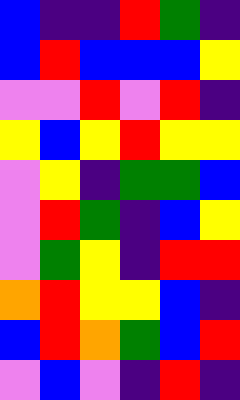[["blue", "indigo", "indigo", "red", "green", "indigo"], ["blue", "red", "blue", "blue", "blue", "yellow"], ["violet", "violet", "red", "violet", "red", "indigo"], ["yellow", "blue", "yellow", "red", "yellow", "yellow"], ["violet", "yellow", "indigo", "green", "green", "blue"], ["violet", "red", "green", "indigo", "blue", "yellow"], ["violet", "green", "yellow", "indigo", "red", "red"], ["orange", "red", "yellow", "yellow", "blue", "indigo"], ["blue", "red", "orange", "green", "blue", "red"], ["violet", "blue", "violet", "indigo", "red", "indigo"]]